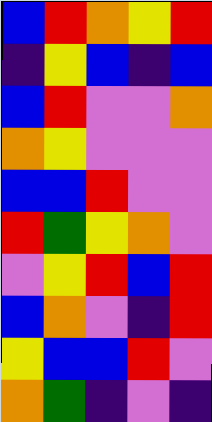[["blue", "red", "orange", "yellow", "red"], ["indigo", "yellow", "blue", "indigo", "blue"], ["blue", "red", "violet", "violet", "orange"], ["orange", "yellow", "violet", "violet", "violet"], ["blue", "blue", "red", "violet", "violet"], ["red", "green", "yellow", "orange", "violet"], ["violet", "yellow", "red", "blue", "red"], ["blue", "orange", "violet", "indigo", "red"], ["yellow", "blue", "blue", "red", "violet"], ["orange", "green", "indigo", "violet", "indigo"]]